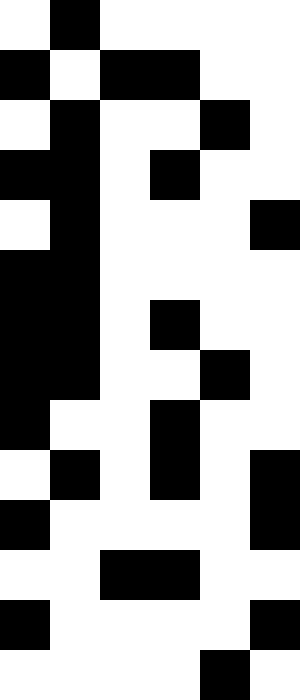[["white", "black", "white", "white", "white", "white"], ["black", "white", "black", "black", "white", "white"], ["white", "black", "white", "white", "black", "white"], ["black", "black", "white", "black", "white", "white"], ["white", "black", "white", "white", "white", "black"], ["black", "black", "white", "white", "white", "white"], ["black", "black", "white", "black", "white", "white"], ["black", "black", "white", "white", "black", "white"], ["black", "white", "white", "black", "white", "white"], ["white", "black", "white", "black", "white", "black"], ["black", "white", "white", "white", "white", "black"], ["white", "white", "black", "black", "white", "white"], ["black", "white", "white", "white", "white", "black"], ["white", "white", "white", "white", "black", "white"]]